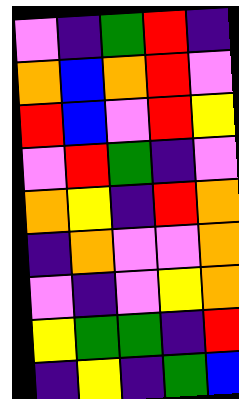[["violet", "indigo", "green", "red", "indigo"], ["orange", "blue", "orange", "red", "violet"], ["red", "blue", "violet", "red", "yellow"], ["violet", "red", "green", "indigo", "violet"], ["orange", "yellow", "indigo", "red", "orange"], ["indigo", "orange", "violet", "violet", "orange"], ["violet", "indigo", "violet", "yellow", "orange"], ["yellow", "green", "green", "indigo", "red"], ["indigo", "yellow", "indigo", "green", "blue"]]